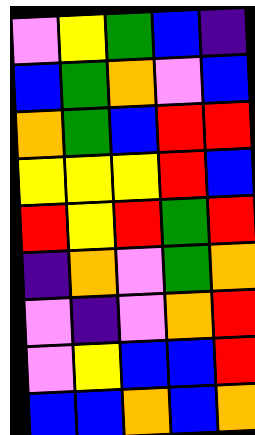[["violet", "yellow", "green", "blue", "indigo"], ["blue", "green", "orange", "violet", "blue"], ["orange", "green", "blue", "red", "red"], ["yellow", "yellow", "yellow", "red", "blue"], ["red", "yellow", "red", "green", "red"], ["indigo", "orange", "violet", "green", "orange"], ["violet", "indigo", "violet", "orange", "red"], ["violet", "yellow", "blue", "blue", "red"], ["blue", "blue", "orange", "blue", "orange"]]